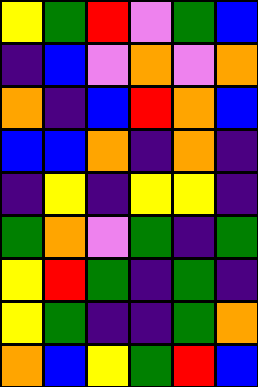[["yellow", "green", "red", "violet", "green", "blue"], ["indigo", "blue", "violet", "orange", "violet", "orange"], ["orange", "indigo", "blue", "red", "orange", "blue"], ["blue", "blue", "orange", "indigo", "orange", "indigo"], ["indigo", "yellow", "indigo", "yellow", "yellow", "indigo"], ["green", "orange", "violet", "green", "indigo", "green"], ["yellow", "red", "green", "indigo", "green", "indigo"], ["yellow", "green", "indigo", "indigo", "green", "orange"], ["orange", "blue", "yellow", "green", "red", "blue"]]